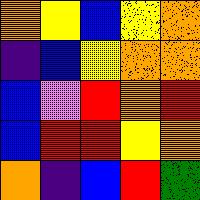[["orange", "yellow", "blue", "yellow", "orange"], ["indigo", "blue", "yellow", "orange", "orange"], ["blue", "violet", "red", "orange", "red"], ["blue", "red", "red", "yellow", "orange"], ["orange", "indigo", "blue", "red", "green"]]